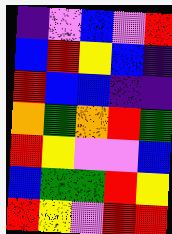[["indigo", "violet", "blue", "violet", "red"], ["blue", "red", "yellow", "blue", "indigo"], ["red", "blue", "blue", "indigo", "indigo"], ["orange", "green", "orange", "red", "green"], ["red", "yellow", "violet", "violet", "blue"], ["blue", "green", "green", "red", "yellow"], ["red", "yellow", "violet", "red", "red"]]